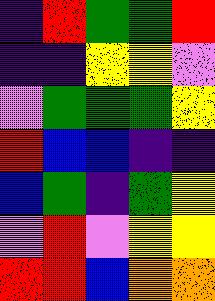[["indigo", "red", "green", "green", "red"], ["indigo", "indigo", "yellow", "yellow", "violet"], ["violet", "green", "green", "green", "yellow"], ["red", "blue", "blue", "indigo", "indigo"], ["blue", "green", "indigo", "green", "yellow"], ["violet", "red", "violet", "yellow", "yellow"], ["red", "red", "blue", "orange", "orange"]]